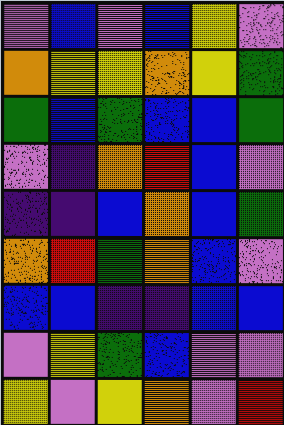[["violet", "blue", "violet", "blue", "yellow", "violet"], ["orange", "yellow", "yellow", "orange", "yellow", "green"], ["green", "blue", "green", "blue", "blue", "green"], ["violet", "indigo", "orange", "red", "blue", "violet"], ["indigo", "indigo", "blue", "orange", "blue", "green"], ["orange", "red", "green", "orange", "blue", "violet"], ["blue", "blue", "indigo", "indigo", "blue", "blue"], ["violet", "yellow", "green", "blue", "violet", "violet"], ["yellow", "violet", "yellow", "orange", "violet", "red"]]